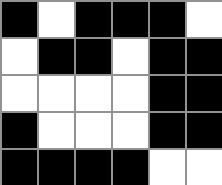[["black", "white", "black", "black", "black", "white"], ["white", "black", "black", "white", "black", "black"], ["white", "white", "white", "white", "black", "black"], ["black", "white", "white", "white", "black", "black"], ["black", "black", "black", "black", "white", "white"]]